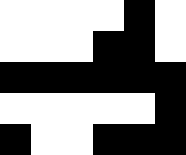[["white", "white", "white", "white", "black", "white"], ["white", "white", "white", "black", "black", "white"], ["black", "black", "black", "black", "black", "black"], ["white", "white", "white", "white", "white", "black"], ["black", "white", "white", "black", "black", "black"]]